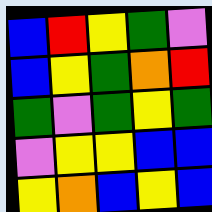[["blue", "red", "yellow", "green", "violet"], ["blue", "yellow", "green", "orange", "red"], ["green", "violet", "green", "yellow", "green"], ["violet", "yellow", "yellow", "blue", "blue"], ["yellow", "orange", "blue", "yellow", "blue"]]